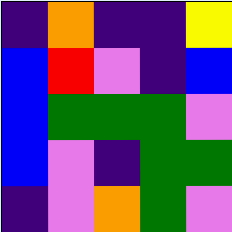[["indigo", "orange", "indigo", "indigo", "yellow"], ["blue", "red", "violet", "indigo", "blue"], ["blue", "green", "green", "green", "violet"], ["blue", "violet", "indigo", "green", "green"], ["indigo", "violet", "orange", "green", "violet"]]